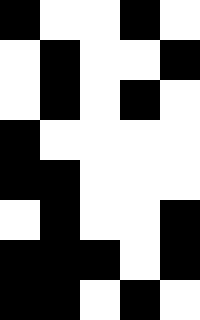[["black", "white", "white", "black", "white"], ["white", "black", "white", "white", "black"], ["white", "black", "white", "black", "white"], ["black", "white", "white", "white", "white"], ["black", "black", "white", "white", "white"], ["white", "black", "white", "white", "black"], ["black", "black", "black", "white", "black"], ["black", "black", "white", "black", "white"]]